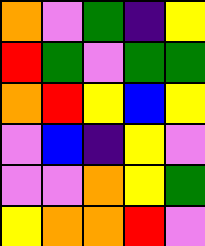[["orange", "violet", "green", "indigo", "yellow"], ["red", "green", "violet", "green", "green"], ["orange", "red", "yellow", "blue", "yellow"], ["violet", "blue", "indigo", "yellow", "violet"], ["violet", "violet", "orange", "yellow", "green"], ["yellow", "orange", "orange", "red", "violet"]]